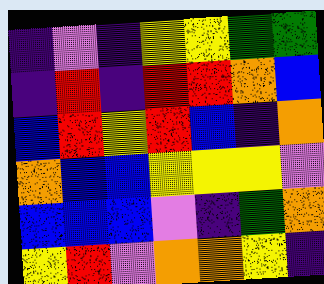[["indigo", "violet", "indigo", "yellow", "yellow", "green", "green"], ["indigo", "red", "indigo", "red", "red", "orange", "blue"], ["blue", "red", "yellow", "red", "blue", "indigo", "orange"], ["orange", "blue", "blue", "yellow", "yellow", "yellow", "violet"], ["blue", "blue", "blue", "violet", "indigo", "green", "orange"], ["yellow", "red", "violet", "orange", "orange", "yellow", "indigo"]]